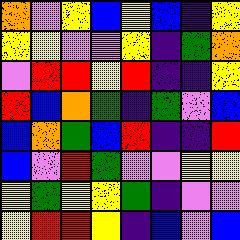[["orange", "violet", "yellow", "blue", "yellow", "blue", "indigo", "yellow"], ["yellow", "yellow", "violet", "violet", "yellow", "indigo", "green", "orange"], ["violet", "red", "red", "yellow", "red", "indigo", "indigo", "yellow"], ["red", "blue", "orange", "green", "indigo", "green", "violet", "blue"], ["blue", "orange", "green", "blue", "red", "indigo", "indigo", "red"], ["blue", "violet", "red", "green", "violet", "violet", "yellow", "yellow"], ["yellow", "green", "yellow", "yellow", "green", "indigo", "violet", "violet"], ["yellow", "red", "red", "yellow", "indigo", "blue", "violet", "blue"]]